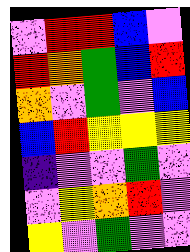[["violet", "red", "red", "blue", "violet"], ["red", "orange", "green", "blue", "red"], ["orange", "violet", "green", "violet", "blue"], ["blue", "red", "yellow", "yellow", "yellow"], ["indigo", "violet", "violet", "green", "violet"], ["violet", "yellow", "orange", "red", "violet"], ["yellow", "violet", "green", "violet", "violet"]]